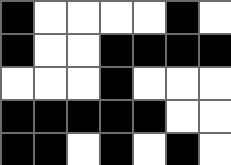[["black", "white", "white", "white", "white", "black", "white"], ["black", "white", "white", "black", "black", "black", "black"], ["white", "white", "white", "black", "white", "white", "white"], ["black", "black", "black", "black", "black", "white", "white"], ["black", "black", "white", "black", "white", "black", "white"]]